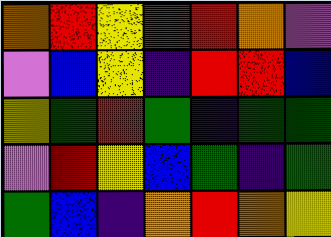[["orange", "red", "yellow", "red", "red", "orange", "violet"], ["violet", "blue", "yellow", "indigo", "red", "red", "blue"], ["yellow", "green", "red", "green", "indigo", "green", "green"], ["violet", "red", "yellow", "blue", "green", "indigo", "green"], ["green", "blue", "indigo", "orange", "red", "orange", "yellow"]]